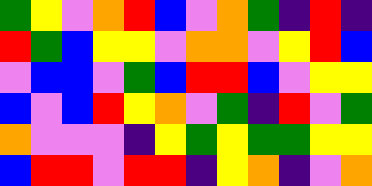[["green", "yellow", "violet", "orange", "red", "blue", "violet", "orange", "green", "indigo", "red", "indigo"], ["red", "green", "blue", "yellow", "yellow", "violet", "orange", "orange", "violet", "yellow", "red", "blue"], ["violet", "blue", "blue", "violet", "green", "blue", "red", "red", "blue", "violet", "yellow", "yellow"], ["blue", "violet", "blue", "red", "yellow", "orange", "violet", "green", "indigo", "red", "violet", "green"], ["orange", "violet", "violet", "violet", "indigo", "yellow", "green", "yellow", "green", "green", "yellow", "yellow"], ["blue", "red", "red", "violet", "red", "red", "indigo", "yellow", "orange", "indigo", "violet", "orange"]]